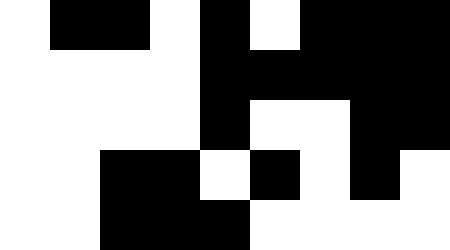[["white", "black", "black", "white", "black", "white", "black", "black", "black"], ["white", "white", "white", "white", "black", "black", "black", "black", "black"], ["white", "white", "white", "white", "black", "white", "white", "black", "black"], ["white", "white", "black", "black", "white", "black", "white", "black", "white"], ["white", "white", "black", "black", "black", "white", "white", "white", "white"]]